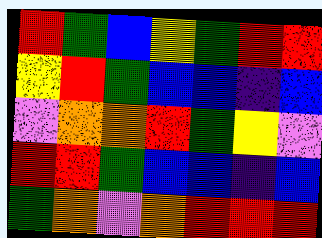[["red", "green", "blue", "yellow", "green", "red", "red"], ["yellow", "red", "green", "blue", "blue", "indigo", "blue"], ["violet", "orange", "orange", "red", "green", "yellow", "violet"], ["red", "red", "green", "blue", "blue", "indigo", "blue"], ["green", "orange", "violet", "orange", "red", "red", "red"]]